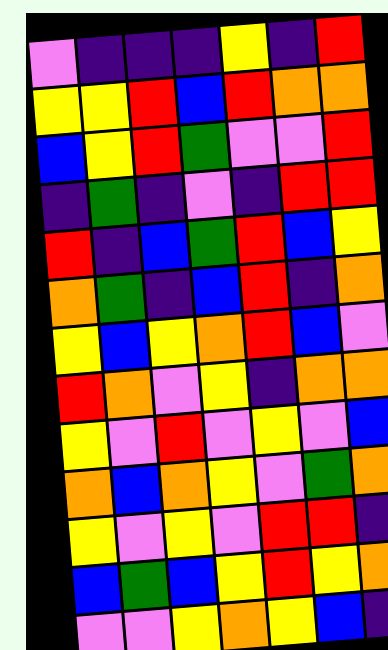[["violet", "indigo", "indigo", "indigo", "yellow", "indigo", "red"], ["yellow", "yellow", "red", "blue", "red", "orange", "orange"], ["blue", "yellow", "red", "green", "violet", "violet", "red"], ["indigo", "green", "indigo", "violet", "indigo", "red", "red"], ["red", "indigo", "blue", "green", "red", "blue", "yellow"], ["orange", "green", "indigo", "blue", "red", "indigo", "orange"], ["yellow", "blue", "yellow", "orange", "red", "blue", "violet"], ["red", "orange", "violet", "yellow", "indigo", "orange", "orange"], ["yellow", "violet", "red", "violet", "yellow", "violet", "blue"], ["orange", "blue", "orange", "yellow", "violet", "green", "orange"], ["yellow", "violet", "yellow", "violet", "red", "red", "indigo"], ["blue", "green", "blue", "yellow", "red", "yellow", "orange"], ["violet", "violet", "yellow", "orange", "yellow", "blue", "indigo"]]